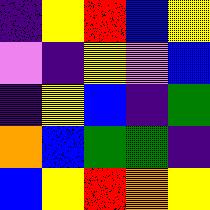[["indigo", "yellow", "red", "blue", "yellow"], ["violet", "indigo", "yellow", "violet", "blue"], ["indigo", "yellow", "blue", "indigo", "green"], ["orange", "blue", "green", "green", "indigo"], ["blue", "yellow", "red", "orange", "yellow"]]